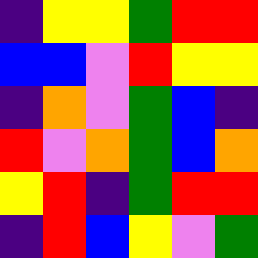[["indigo", "yellow", "yellow", "green", "red", "red"], ["blue", "blue", "violet", "red", "yellow", "yellow"], ["indigo", "orange", "violet", "green", "blue", "indigo"], ["red", "violet", "orange", "green", "blue", "orange"], ["yellow", "red", "indigo", "green", "red", "red"], ["indigo", "red", "blue", "yellow", "violet", "green"]]